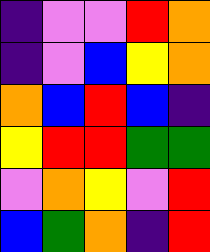[["indigo", "violet", "violet", "red", "orange"], ["indigo", "violet", "blue", "yellow", "orange"], ["orange", "blue", "red", "blue", "indigo"], ["yellow", "red", "red", "green", "green"], ["violet", "orange", "yellow", "violet", "red"], ["blue", "green", "orange", "indigo", "red"]]